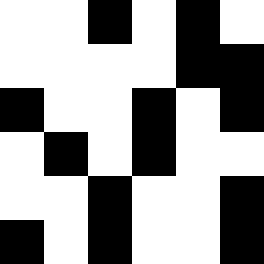[["white", "white", "black", "white", "black", "white"], ["white", "white", "white", "white", "black", "black"], ["black", "white", "white", "black", "white", "black"], ["white", "black", "white", "black", "white", "white"], ["white", "white", "black", "white", "white", "black"], ["black", "white", "black", "white", "white", "black"]]